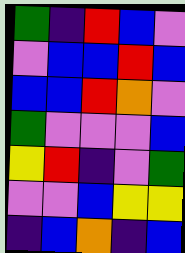[["green", "indigo", "red", "blue", "violet"], ["violet", "blue", "blue", "red", "blue"], ["blue", "blue", "red", "orange", "violet"], ["green", "violet", "violet", "violet", "blue"], ["yellow", "red", "indigo", "violet", "green"], ["violet", "violet", "blue", "yellow", "yellow"], ["indigo", "blue", "orange", "indigo", "blue"]]